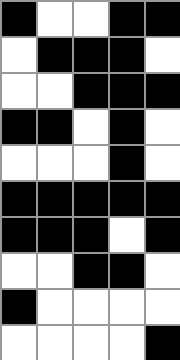[["black", "white", "white", "black", "black"], ["white", "black", "black", "black", "white"], ["white", "white", "black", "black", "black"], ["black", "black", "white", "black", "white"], ["white", "white", "white", "black", "white"], ["black", "black", "black", "black", "black"], ["black", "black", "black", "white", "black"], ["white", "white", "black", "black", "white"], ["black", "white", "white", "white", "white"], ["white", "white", "white", "white", "black"]]